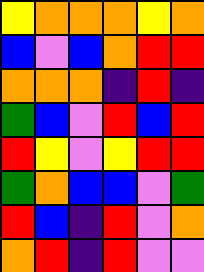[["yellow", "orange", "orange", "orange", "yellow", "orange"], ["blue", "violet", "blue", "orange", "red", "red"], ["orange", "orange", "orange", "indigo", "red", "indigo"], ["green", "blue", "violet", "red", "blue", "red"], ["red", "yellow", "violet", "yellow", "red", "red"], ["green", "orange", "blue", "blue", "violet", "green"], ["red", "blue", "indigo", "red", "violet", "orange"], ["orange", "red", "indigo", "red", "violet", "violet"]]